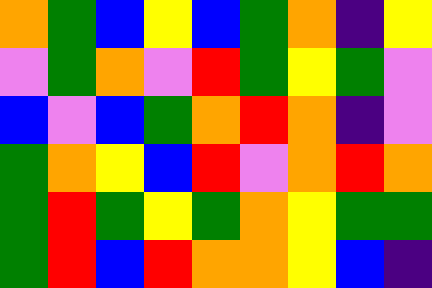[["orange", "green", "blue", "yellow", "blue", "green", "orange", "indigo", "yellow"], ["violet", "green", "orange", "violet", "red", "green", "yellow", "green", "violet"], ["blue", "violet", "blue", "green", "orange", "red", "orange", "indigo", "violet"], ["green", "orange", "yellow", "blue", "red", "violet", "orange", "red", "orange"], ["green", "red", "green", "yellow", "green", "orange", "yellow", "green", "green"], ["green", "red", "blue", "red", "orange", "orange", "yellow", "blue", "indigo"]]